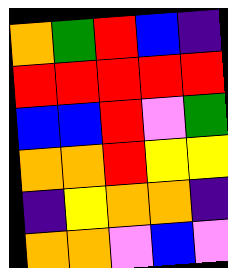[["orange", "green", "red", "blue", "indigo"], ["red", "red", "red", "red", "red"], ["blue", "blue", "red", "violet", "green"], ["orange", "orange", "red", "yellow", "yellow"], ["indigo", "yellow", "orange", "orange", "indigo"], ["orange", "orange", "violet", "blue", "violet"]]